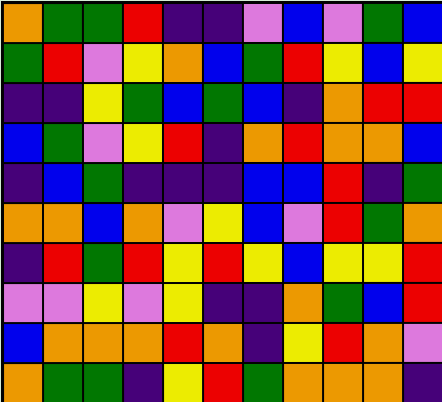[["orange", "green", "green", "red", "indigo", "indigo", "violet", "blue", "violet", "green", "blue"], ["green", "red", "violet", "yellow", "orange", "blue", "green", "red", "yellow", "blue", "yellow"], ["indigo", "indigo", "yellow", "green", "blue", "green", "blue", "indigo", "orange", "red", "red"], ["blue", "green", "violet", "yellow", "red", "indigo", "orange", "red", "orange", "orange", "blue"], ["indigo", "blue", "green", "indigo", "indigo", "indigo", "blue", "blue", "red", "indigo", "green"], ["orange", "orange", "blue", "orange", "violet", "yellow", "blue", "violet", "red", "green", "orange"], ["indigo", "red", "green", "red", "yellow", "red", "yellow", "blue", "yellow", "yellow", "red"], ["violet", "violet", "yellow", "violet", "yellow", "indigo", "indigo", "orange", "green", "blue", "red"], ["blue", "orange", "orange", "orange", "red", "orange", "indigo", "yellow", "red", "orange", "violet"], ["orange", "green", "green", "indigo", "yellow", "red", "green", "orange", "orange", "orange", "indigo"]]